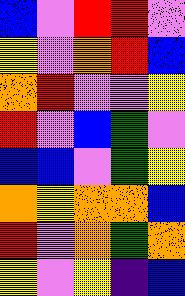[["blue", "violet", "red", "red", "violet"], ["yellow", "violet", "orange", "red", "blue"], ["orange", "red", "violet", "violet", "yellow"], ["red", "violet", "blue", "green", "violet"], ["blue", "blue", "violet", "green", "yellow"], ["orange", "yellow", "orange", "orange", "blue"], ["red", "violet", "orange", "green", "orange"], ["yellow", "violet", "yellow", "indigo", "blue"]]